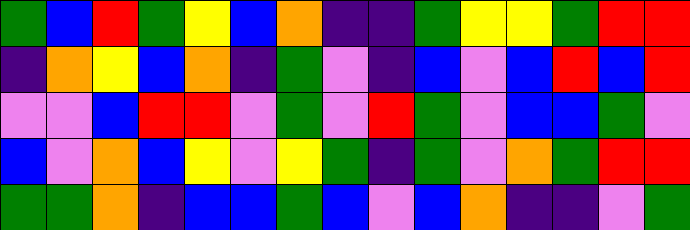[["green", "blue", "red", "green", "yellow", "blue", "orange", "indigo", "indigo", "green", "yellow", "yellow", "green", "red", "red"], ["indigo", "orange", "yellow", "blue", "orange", "indigo", "green", "violet", "indigo", "blue", "violet", "blue", "red", "blue", "red"], ["violet", "violet", "blue", "red", "red", "violet", "green", "violet", "red", "green", "violet", "blue", "blue", "green", "violet"], ["blue", "violet", "orange", "blue", "yellow", "violet", "yellow", "green", "indigo", "green", "violet", "orange", "green", "red", "red"], ["green", "green", "orange", "indigo", "blue", "blue", "green", "blue", "violet", "blue", "orange", "indigo", "indigo", "violet", "green"]]